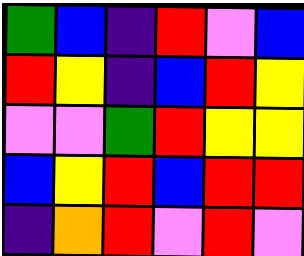[["green", "blue", "indigo", "red", "violet", "blue"], ["red", "yellow", "indigo", "blue", "red", "yellow"], ["violet", "violet", "green", "red", "yellow", "yellow"], ["blue", "yellow", "red", "blue", "red", "red"], ["indigo", "orange", "red", "violet", "red", "violet"]]